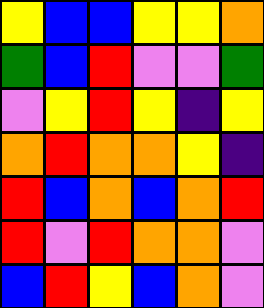[["yellow", "blue", "blue", "yellow", "yellow", "orange"], ["green", "blue", "red", "violet", "violet", "green"], ["violet", "yellow", "red", "yellow", "indigo", "yellow"], ["orange", "red", "orange", "orange", "yellow", "indigo"], ["red", "blue", "orange", "blue", "orange", "red"], ["red", "violet", "red", "orange", "orange", "violet"], ["blue", "red", "yellow", "blue", "orange", "violet"]]